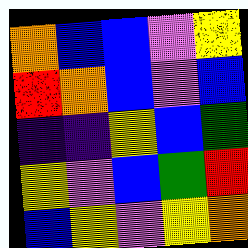[["orange", "blue", "blue", "violet", "yellow"], ["red", "orange", "blue", "violet", "blue"], ["indigo", "indigo", "yellow", "blue", "green"], ["yellow", "violet", "blue", "green", "red"], ["blue", "yellow", "violet", "yellow", "orange"]]